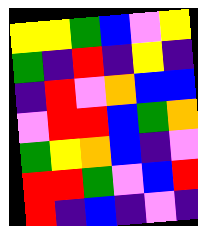[["yellow", "yellow", "green", "blue", "violet", "yellow"], ["green", "indigo", "red", "indigo", "yellow", "indigo"], ["indigo", "red", "violet", "orange", "blue", "blue"], ["violet", "red", "red", "blue", "green", "orange"], ["green", "yellow", "orange", "blue", "indigo", "violet"], ["red", "red", "green", "violet", "blue", "red"], ["red", "indigo", "blue", "indigo", "violet", "indigo"]]